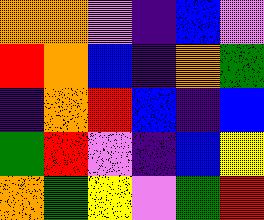[["orange", "orange", "violet", "indigo", "blue", "violet"], ["red", "orange", "blue", "indigo", "orange", "green"], ["indigo", "orange", "red", "blue", "indigo", "blue"], ["green", "red", "violet", "indigo", "blue", "yellow"], ["orange", "green", "yellow", "violet", "green", "red"]]